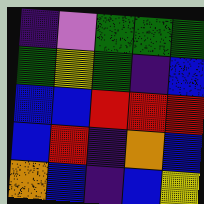[["indigo", "violet", "green", "green", "green"], ["green", "yellow", "green", "indigo", "blue"], ["blue", "blue", "red", "red", "red"], ["blue", "red", "indigo", "orange", "blue"], ["orange", "blue", "indigo", "blue", "yellow"]]